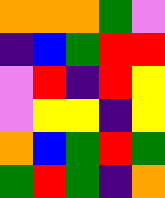[["orange", "orange", "orange", "green", "violet"], ["indigo", "blue", "green", "red", "red"], ["violet", "red", "indigo", "red", "yellow"], ["violet", "yellow", "yellow", "indigo", "yellow"], ["orange", "blue", "green", "red", "green"], ["green", "red", "green", "indigo", "orange"]]